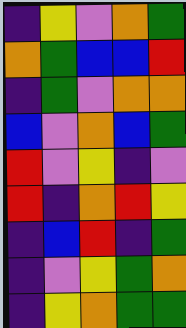[["indigo", "yellow", "violet", "orange", "green"], ["orange", "green", "blue", "blue", "red"], ["indigo", "green", "violet", "orange", "orange"], ["blue", "violet", "orange", "blue", "green"], ["red", "violet", "yellow", "indigo", "violet"], ["red", "indigo", "orange", "red", "yellow"], ["indigo", "blue", "red", "indigo", "green"], ["indigo", "violet", "yellow", "green", "orange"], ["indigo", "yellow", "orange", "green", "green"]]